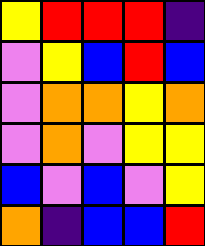[["yellow", "red", "red", "red", "indigo"], ["violet", "yellow", "blue", "red", "blue"], ["violet", "orange", "orange", "yellow", "orange"], ["violet", "orange", "violet", "yellow", "yellow"], ["blue", "violet", "blue", "violet", "yellow"], ["orange", "indigo", "blue", "blue", "red"]]